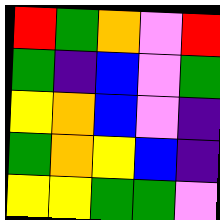[["red", "green", "orange", "violet", "red"], ["green", "indigo", "blue", "violet", "green"], ["yellow", "orange", "blue", "violet", "indigo"], ["green", "orange", "yellow", "blue", "indigo"], ["yellow", "yellow", "green", "green", "violet"]]